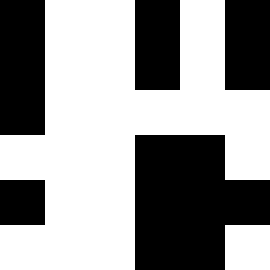[["black", "white", "white", "black", "white", "black"], ["black", "white", "white", "black", "white", "black"], ["black", "white", "white", "white", "white", "white"], ["white", "white", "white", "black", "black", "white"], ["black", "white", "white", "black", "black", "black"], ["white", "white", "white", "black", "black", "white"]]